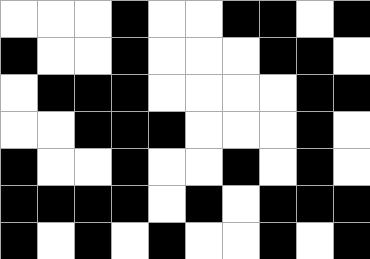[["white", "white", "white", "black", "white", "white", "black", "black", "white", "black"], ["black", "white", "white", "black", "white", "white", "white", "black", "black", "white"], ["white", "black", "black", "black", "white", "white", "white", "white", "black", "black"], ["white", "white", "black", "black", "black", "white", "white", "white", "black", "white"], ["black", "white", "white", "black", "white", "white", "black", "white", "black", "white"], ["black", "black", "black", "black", "white", "black", "white", "black", "black", "black"], ["black", "white", "black", "white", "black", "white", "white", "black", "white", "black"]]